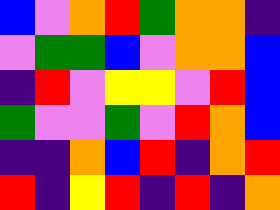[["blue", "violet", "orange", "red", "green", "orange", "orange", "indigo"], ["violet", "green", "green", "blue", "violet", "orange", "orange", "blue"], ["indigo", "red", "violet", "yellow", "yellow", "violet", "red", "blue"], ["green", "violet", "violet", "green", "violet", "red", "orange", "blue"], ["indigo", "indigo", "orange", "blue", "red", "indigo", "orange", "red"], ["red", "indigo", "yellow", "red", "indigo", "red", "indigo", "orange"]]